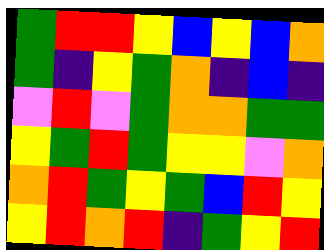[["green", "red", "red", "yellow", "blue", "yellow", "blue", "orange"], ["green", "indigo", "yellow", "green", "orange", "indigo", "blue", "indigo"], ["violet", "red", "violet", "green", "orange", "orange", "green", "green"], ["yellow", "green", "red", "green", "yellow", "yellow", "violet", "orange"], ["orange", "red", "green", "yellow", "green", "blue", "red", "yellow"], ["yellow", "red", "orange", "red", "indigo", "green", "yellow", "red"]]